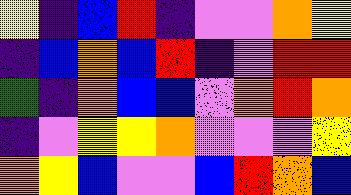[["yellow", "indigo", "blue", "red", "indigo", "violet", "violet", "orange", "yellow"], ["indigo", "blue", "orange", "blue", "red", "indigo", "violet", "red", "red"], ["green", "indigo", "orange", "blue", "blue", "violet", "orange", "red", "orange"], ["indigo", "violet", "yellow", "yellow", "orange", "violet", "violet", "violet", "yellow"], ["orange", "yellow", "blue", "violet", "violet", "blue", "red", "orange", "blue"]]